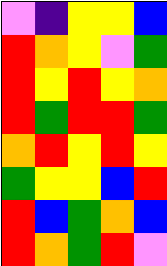[["violet", "indigo", "yellow", "yellow", "blue"], ["red", "orange", "yellow", "violet", "green"], ["red", "yellow", "red", "yellow", "orange"], ["red", "green", "red", "red", "green"], ["orange", "red", "yellow", "red", "yellow"], ["green", "yellow", "yellow", "blue", "red"], ["red", "blue", "green", "orange", "blue"], ["red", "orange", "green", "red", "violet"]]